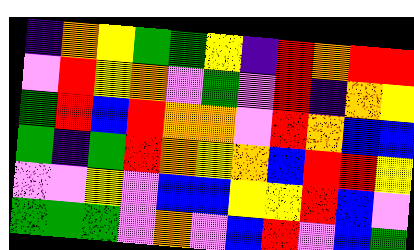[["indigo", "orange", "yellow", "green", "green", "yellow", "indigo", "red", "orange", "red", "red"], ["violet", "red", "yellow", "orange", "violet", "green", "violet", "red", "indigo", "orange", "yellow"], ["green", "red", "blue", "red", "orange", "orange", "violet", "red", "orange", "blue", "blue"], ["green", "indigo", "green", "red", "orange", "yellow", "orange", "blue", "red", "red", "yellow"], ["violet", "violet", "yellow", "violet", "blue", "blue", "yellow", "yellow", "red", "blue", "violet"], ["green", "green", "green", "violet", "orange", "violet", "blue", "red", "violet", "blue", "green"]]